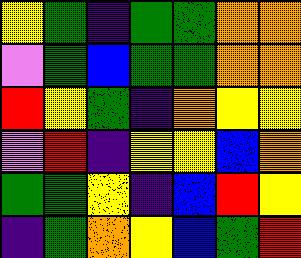[["yellow", "green", "indigo", "green", "green", "orange", "orange"], ["violet", "green", "blue", "green", "green", "orange", "orange"], ["red", "yellow", "green", "indigo", "orange", "yellow", "yellow"], ["violet", "red", "indigo", "yellow", "yellow", "blue", "orange"], ["green", "green", "yellow", "indigo", "blue", "red", "yellow"], ["indigo", "green", "orange", "yellow", "blue", "green", "red"]]